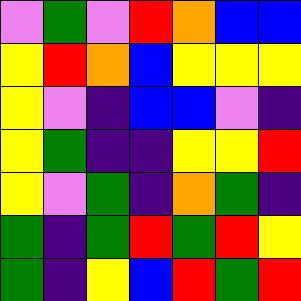[["violet", "green", "violet", "red", "orange", "blue", "blue"], ["yellow", "red", "orange", "blue", "yellow", "yellow", "yellow"], ["yellow", "violet", "indigo", "blue", "blue", "violet", "indigo"], ["yellow", "green", "indigo", "indigo", "yellow", "yellow", "red"], ["yellow", "violet", "green", "indigo", "orange", "green", "indigo"], ["green", "indigo", "green", "red", "green", "red", "yellow"], ["green", "indigo", "yellow", "blue", "red", "green", "red"]]